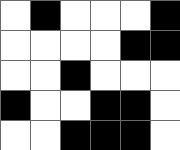[["white", "black", "white", "white", "white", "black"], ["white", "white", "white", "white", "black", "black"], ["white", "white", "black", "white", "white", "white"], ["black", "white", "white", "black", "black", "white"], ["white", "white", "black", "black", "black", "white"]]